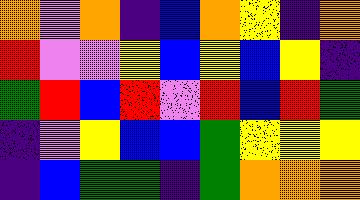[["orange", "violet", "orange", "indigo", "blue", "orange", "yellow", "indigo", "orange"], ["red", "violet", "violet", "yellow", "blue", "yellow", "blue", "yellow", "indigo"], ["green", "red", "blue", "red", "violet", "red", "blue", "red", "green"], ["indigo", "violet", "yellow", "blue", "blue", "green", "yellow", "yellow", "yellow"], ["indigo", "blue", "green", "green", "indigo", "green", "orange", "orange", "orange"]]